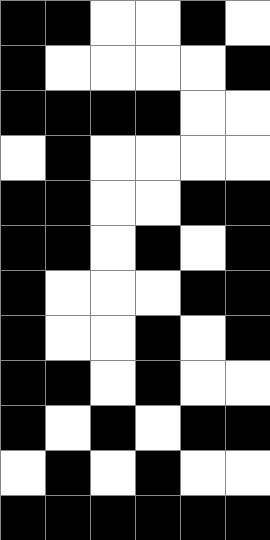[["black", "black", "white", "white", "black", "white"], ["black", "white", "white", "white", "white", "black"], ["black", "black", "black", "black", "white", "white"], ["white", "black", "white", "white", "white", "white"], ["black", "black", "white", "white", "black", "black"], ["black", "black", "white", "black", "white", "black"], ["black", "white", "white", "white", "black", "black"], ["black", "white", "white", "black", "white", "black"], ["black", "black", "white", "black", "white", "white"], ["black", "white", "black", "white", "black", "black"], ["white", "black", "white", "black", "white", "white"], ["black", "black", "black", "black", "black", "black"]]